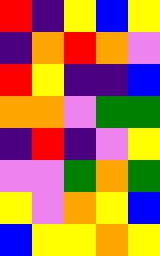[["red", "indigo", "yellow", "blue", "yellow"], ["indigo", "orange", "red", "orange", "violet"], ["red", "yellow", "indigo", "indigo", "blue"], ["orange", "orange", "violet", "green", "green"], ["indigo", "red", "indigo", "violet", "yellow"], ["violet", "violet", "green", "orange", "green"], ["yellow", "violet", "orange", "yellow", "blue"], ["blue", "yellow", "yellow", "orange", "yellow"]]